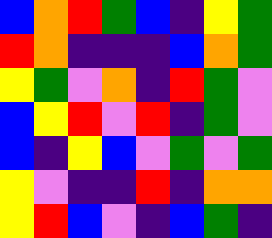[["blue", "orange", "red", "green", "blue", "indigo", "yellow", "green"], ["red", "orange", "indigo", "indigo", "indigo", "blue", "orange", "green"], ["yellow", "green", "violet", "orange", "indigo", "red", "green", "violet"], ["blue", "yellow", "red", "violet", "red", "indigo", "green", "violet"], ["blue", "indigo", "yellow", "blue", "violet", "green", "violet", "green"], ["yellow", "violet", "indigo", "indigo", "red", "indigo", "orange", "orange"], ["yellow", "red", "blue", "violet", "indigo", "blue", "green", "indigo"]]